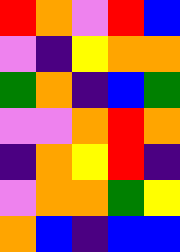[["red", "orange", "violet", "red", "blue"], ["violet", "indigo", "yellow", "orange", "orange"], ["green", "orange", "indigo", "blue", "green"], ["violet", "violet", "orange", "red", "orange"], ["indigo", "orange", "yellow", "red", "indigo"], ["violet", "orange", "orange", "green", "yellow"], ["orange", "blue", "indigo", "blue", "blue"]]